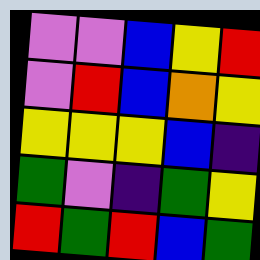[["violet", "violet", "blue", "yellow", "red"], ["violet", "red", "blue", "orange", "yellow"], ["yellow", "yellow", "yellow", "blue", "indigo"], ["green", "violet", "indigo", "green", "yellow"], ["red", "green", "red", "blue", "green"]]